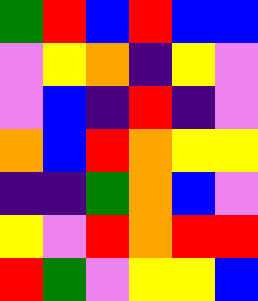[["green", "red", "blue", "red", "blue", "blue"], ["violet", "yellow", "orange", "indigo", "yellow", "violet"], ["violet", "blue", "indigo", "red", "indigo", "violet"], ["orange", "blue", "red", "orange", "yellow", "yellow"], ["indigo", "indigo", "green", "orange", "blue", "violet"], ["yellow", "violet", "red", "orange", "red", "red"], ["red", "green", "violet", "yellow", "yellow", "blue"]]